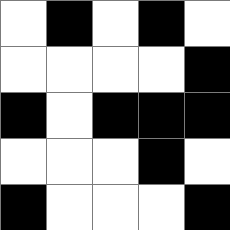[["white", "black", "white", "black", "white"], ["white", "white", "white", "white", "black"], ["black", "white", "black", "black", "black"], ["white", "white", "white", "black", "white"], ["black", "white", "white", "white", "black"]]